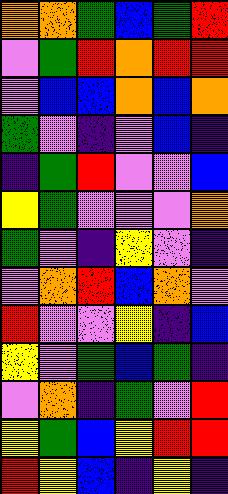[["orange", "orange", "green", "blue", "green", "red"], ["violet", "green", "red", "orange", "red", "red"], ["violet", "blue", "blue", "orange", "blue", "orange"], ["green", "violet", "indigo", "violet", "blue", "indigo"], ["indigo", "green", "red", "violet", "violet", "blue"], ["yellow", "green", "violet", "violet", "violet", "orange"], ["green", "violet", "indigo", "yellow", "violet", "indigo"], ["violet", "orange", "red", "blue", "orange", "violet"], ["red", "violet", "violet", "yellow", "indigo", "blue"], ["yellow", "violet", "green", "blue", "green", "indigo"], ["violet", "orange", "indigo", "green", "violet", "red"], ["yellow", "green", "blue", "yellow", "red", "red"], ["red", "yellow", "blue", "indigo", "yellow", "indigo"]]